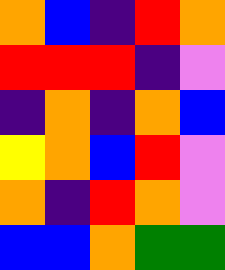[["orange", "blue", "indigo", "red", "orange"], ["red", "red", "red", "indigo", "violet"], ["indigo", "orange", "indigo", "orange", "blue"], ["yellow", "orange", "blue", "red", "violet"], ["orange", "indigo", "red", "orange", "violet"], ["blue", "blue", "orange", "green", "green"]]